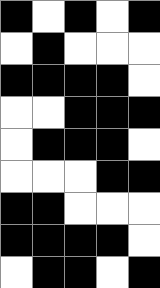[["black", "white", "black", "white", "black"], ["white", "black", "white", "white", "white"], ["black", "black", "black", "black", "white"], ["white", "white", "black", "black", "black"], ["white", "black", "black", "black", "white"], ["white", "white", "white", "black", "black"], ["black", "black", "white", "white", "white"], ["black", "black", "black", "black", "white"], ["white", "black", "black", "white", "black"]]